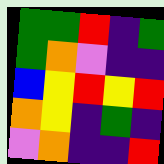[["green", "green", "red", "indigo", "green"], ["green", "orange", "violet", "indigo", "indigo"], ["blue", "yellow", "red", "yellow", "red"], ["orange", "yellow", "indigo", "green", "indigo"], ["violet", "orange", "indigo", "indigo", "red"]]